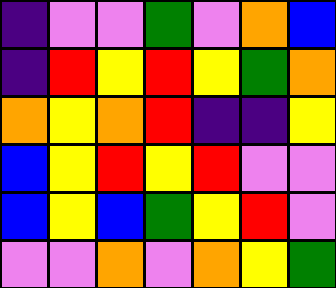[["indigo", "violet", "violet", "green", "violet", "orange", "blue"], ["indigo", "red", "yellow", "red", "yellow", "green", "orange"], ["orange", "yellow", "orange", "red", "indigo", "indigo", "yellow"], ["blue", "yellow", "red", "yellow", "red", "violet", "violet"], ["blue", "yellow", "blue", "green", "yellow", "red", "violet"], ["violet", "violet", "orange", "violet", "orange", "yellow", "green"]]